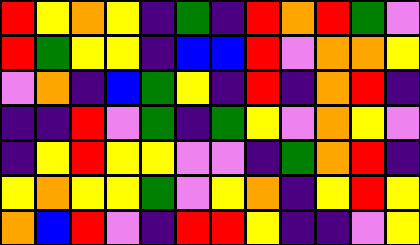[["red", "yellow", "orange", "yellow", "indigo", "green", "indigo", "red", "orange", "red", "green", "violet"], ["red", "green", "yellow", "yellow", "indigo", "blue", "blue", "red", "violet", "orange", "orange", "yellow"], ["violet", "orange", "indigo", "blue", "green", "yellow", "indigo", "red", "indigo", "orange", "red", "indigo"], ["indigo", "indigo", "red", "violet", "green", "indigo", "green", "yellow", "violet", "orange", "yellow", "violet"], ["indigo", "yellow", "red", "yellow", "yellow", "violet", "violet", "indigo", "green", "orange", "red", "indigo"], ["yellow", "orange", "yellow", "yellow", "green", "violet", "yellow", "orange", "indigo", "yellow", "red", "yellow"], ["orange", "blue", "red", "violet", "indigo", "red", "red", "yellow", "indigo", "indigo", "violet", "yellow"]]